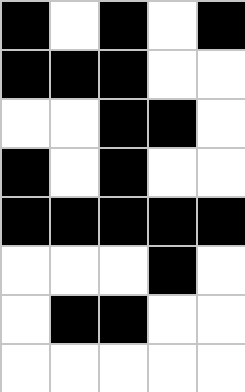[["black", "white", "black", "white", "black"], ["black", "black", "black", "white", "white"], ["white", "white", "black", "black", "white"], ["black", "white", "black", "white", "white"], ["black", "black", "black", "black", "black"], ["white", "white", "white", "black", "white"], ["white", "black", "black", "white", "white"], ["white", "white", "white", "white", "white"]]